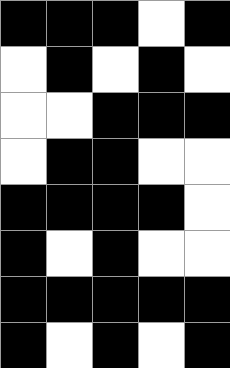[["black", "black", "black", "white", "black"], ["white", "black", "white", "black", "white"], ["white", "white", "black", "black", "black"], ["white", "black", "black", "white", "white"], ["black", "black", "black", "black", "white"], ["black", "white", "black", "white", "white"], ["black", "black", "black", "black", "black"], ["black", "white", "black", "white", "black"]]